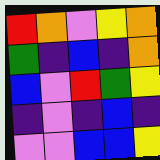[["red", "orange", "violet", "yellow", "orange"], ["green", "indigo", "blue", "indigo", "orange"], ["blue", "violet", "red", "green", "yellow"], ["indigo", "violet", "indigo", "blue", "indigo"], ["violet", "violet", "blue", "blue", "yellow"]]